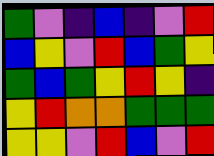[["green", "violet", "indigo", "blue", "indigo", "violet", "red"], ["blue", "yellow", "violet", "red", "blue", "green", "yellow"], ["green", "blue", "green", "yellow", "red", "yellow", "indigo"], ["yellow", "red", "orange", "orange", "green", "green", "green"], ["yellow", "yellow", "violet", "red", "blue", "violet", "red"]]